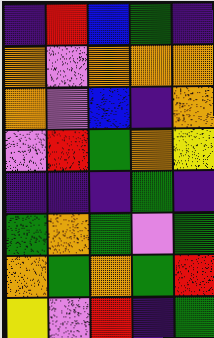[["indigo", "red", "blue", "green", "indigo"], ["orange", "violet", "orange", "orange", "orange"], ["orange", "violet", "blue", "indigo", "orange"], ["violet", "red", "green", "orange", "yellow"], ["indigo", "indigo", "indigo", "green", "indigo"], ["green", "orange", "green", "violet", "green"], ["orange", "green", "orange", "green", "red"], ["yellow", "violet", "red", "indigo", "green"]]